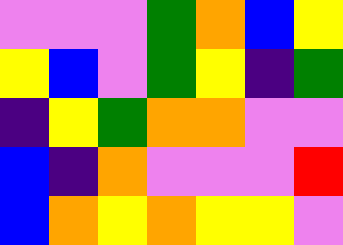[["violet", "violet", "violet", "green", "orange", "blue", "yellow"], ["yellow", "blue", "violet", "green", "yellow", "indigo", "green"], ["indigo", "yellow", "green", "orange", "orange", "violet", "violet"], ["blue", "indigo", "orange", "violet", "violet", "violet", "red"], ["blue", "orange", "yellow", "orange", "yellow", "yellow", "violet"]]